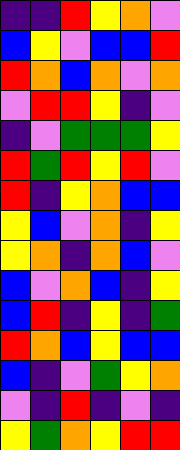[["indigo", "indigo", "red", "yellow", "orange", "violet"], ["blue", "yellow", "violet", "blue", "blue", "red"], ["red", "orange", "blue", "orange", "violet", "orange"], ["violet", "red", "red", "yellow", "indigo", "violet"], ["indigo", "violet", "green", "green", "green", "yellow"], ["red", "green", "red", "yellow", "red", "violet"], ["red", "indigo", "yellow", "orange", "blue", "blue"], ["yellow", "blue", "violet", "orange", "indigo", "yellow"], ["yellow", "orange", "indigo", "orange", "blue", "violet"], ["blue", "violet", "orange", "blue", "indigo", "yellow"], ["blue", "red", "indigo", "yellow", "indigo", "green"], ["red", "orange", "blue", "yellow", "blue", "blue"], ["blue", "indigo", "violet", "green", "yellow", "orange"], ["violet", "indigo", "red", "indigo", "violet", "indigo"], ["yellow", "green", "orange", "yellow", "red", "red"]]